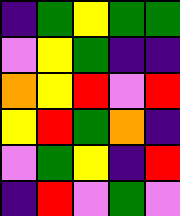[["indigo", "green", "yellow", "green", "green"], ["violet", "yellow", "green", "indigo", "indigo"], ["orange", "yellow", "red", "violet", "red"], ["yellow", "red", "green", "orange", "indigo"], ["violet", "green", "yellow", "indigo", "red"], ["indigo", "red", "violet", "green", "violet"]]